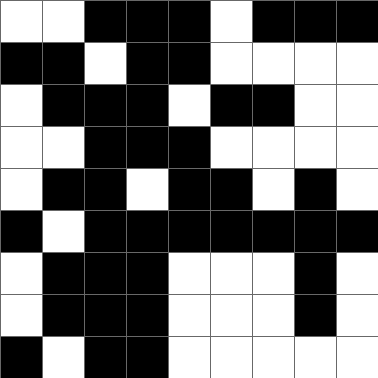[["white", "white", "black", "black", "black", "white", "black", "black", "black"], ["black", "black", "white", "black", "black", "white", "white", "white", "white"], ["white", "black", "black", "black", "white", "black", "black", "white", "white"], ["white", "white", "black", "black", "black", "white", "white", "white", "white"], ["white", "black", "black", "white", "black", "black", "white", "black", "white"], ["black", "white", "black", "black", "black", "black", "black", "black", "black"], ["white", "black", "black", "black", "white", "white", "white", "black", "white"], ["white", "black", "black", "black", "white", "white", "white", "black", "white"], ["black", "white", "black", "black", "white", "white", "white", "white", "white"]]